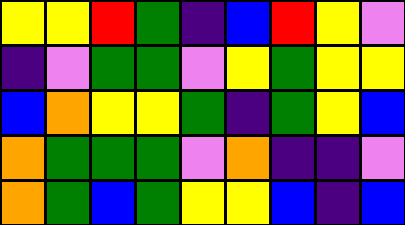[["yellow", "yellow", "red", "green", "indigo", "blue", "red", "yellow", "violet"], ["indigo", "violet", "green", "green", "violet", "yellow", "green", "yellow", "yellow"], ["blue", "orange", "yellow", "yellow", "green", "indigo", "green", "yellow", "blue"], ["orange", "green", "green", "green", "violet", "orange", "indigo", "indigo", "violet"], ["orange", "green", "blue", "green", "yellow", "yellow", "blue", "indigo", "blue"]]